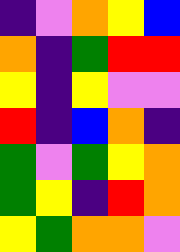[["indigo", "violet", "orange", "yellow", "blue"], ["orange", "indigo", "green", "red", "red"], ["yellow", "indigo", "yellow", "violet", "violet"], ["red", "indigo", "blue", "orange", "indigo"], ["green", "violet", "green", "yellow", "orange"], ["green", "yellow", "indigo", "red", "orange"], ["yellow", "green", "orange", "orange", "violet"]]